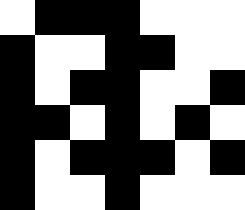[["white", "black", "black", "black", "white", "white", "white"], ["black", "white", "white", "black", "black", "white", "white"], ["black", "white", "black", "black", "white", "white", "black"], ["black", "black", "white", "black", "white", "black", "white"], ["black", "white", "black", "black", "black", "white", "black"], ["black", "white", "white", "black", "white", "white", "white"]]